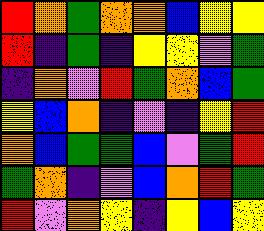[["red", "orange", "green", "orange", "orange", "blue", "yellow", "yellow"], ["red", "indigo", "green", "indigo", "yellow", "yellow", "violet", "green"], ["indigo", "orange", "violet", "red", "green", "orange", "blue", "green"], ["yellow", "blue", "orange", "indigo", "violet", "indigo", "yellow", "red"], ["orange", "blue", "green", "green", "blue", "violet", "green", "red"], ["green", "orange", "indigo", "violet", "blue", "orange", "red", "green"], ["red", "violet", "orange", "yellow", "indigo", "yellow", "blue", "yellow"]]